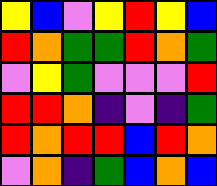[["yellow", "blue", "violet", "yellow", "red", "yellow", "blue"], ["red", "orange", "green", "green", "red", "orange", "green"], ["violet", "yellow", "green", "violet", "violet", "violet", "red"], ["red", "red", "orange", "indigo", "violet", "indigo", "green"], ["red", "orange", "red", "red", "blue", "red", "orange"], ["violet", "orange", "indigo", "green", "blue", "orange", "blue"]]